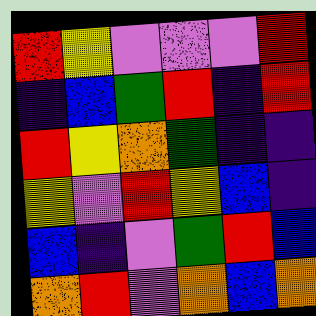[["red", "yellow", "violet", "violet", "violet", "red"], ["indigo", "blue", "green", "red", "indigo", "red"], ["red", "yellow", "orange", "green", "indigo", "indigo"], ["yellow", "violet", "red", "yellow", "blue", "indigo"], ["blue", "indigo", "violet", "green", "red", "blue"], ["orange", "red", "violet", "orange", "blue", "orange"]]